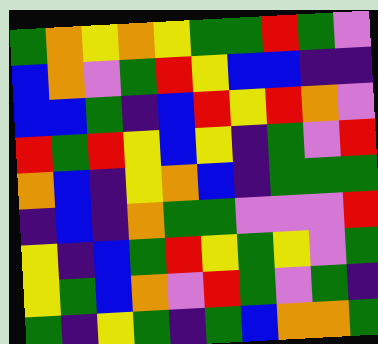[["green", "orange", "yellow", "orange", "yellow", "green", "green", "red", "green", "violet"], ["blue", "orange", "violet", "green", "red", "yellow", "blue", "blue", "indigo", "indigo"], ["blue", "blue", "green", "indigo", "blue", "red", "yellow", "red", "orange", "violet"], ["red", "green", "red", "yellow", "blue", "yellow", "indigo", "green", "violet", "red"], ["orange", "blue", "indigo", "yellow", "orange", "blue", "indigo", "green", "green", "green"], ["indigo", "blue", "indigo", "orange", "green", "green", "violet", "violet", "violet", "red"], ["yellow", "indigo", "blue", "green", "red", "yellow", "green", "yellow", "violet", "green"], ["yellow", "green", "blue", "orange", "violet", "red", "green", "violet", "green", "indigo"], ["green", "indigo", "yellow", "green", "indigo", "green", "blue", "orange", "orange", "green"]]